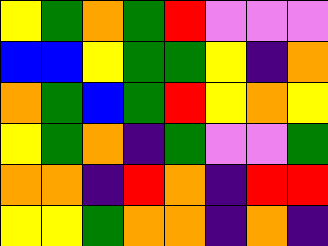[["yellow", "green", "orange", "green", "red", "violet", "violet", "violet"], ["blue", "blue", "yellow", "green", "green", "yellow", "indigo", "orange"], ["orange", "green", "blue", "green", "red", "yellow", "orange", "yellow"], ["yellow", "green", "orange", "indigo", "green", "violet", "violet", "green"], ["orange", "orange", "indigo", "red", "orange", "indigo", "red", "red"], ["yellow", "yellow", "green", "orange", "orange", "indigo", "orange", "indigo"]]